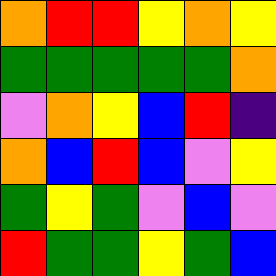[["orange", "red", "red", "yellow", "orange", "yellow"], ["green", "green", "green", "green", "green", "orange"], ["violet", "orange", "yellow", "blue", "red", "indigo"], ["orange", "blue", "red", "blue", "violet", "yellow"], ["green", "yellow", "green", "violet", "blue", "violet"], ["red", "green", "green", "yellow", "green", "blue"]]